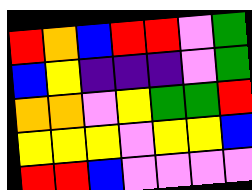[["red", "orange", "blue", "red", "red", "violet", "green"], ["blue", "yellow", "indigo", "indigo", "indigo", "violet", "green"], ["orange", "orange", "violet", "yellow", "green", "green", "red"], ["yellow", "yellow", "yellow", "violet", "yellow", "yellow", "blue"], ["red", "red", "blue", "violet", "violet", "violet", "violet"]]